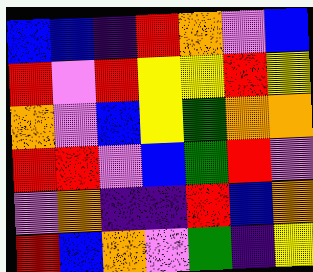[["blue", "blue", "indigo", "red", "orange", "violet", "blue"], ["red", "violet", "red", "yellow", "yellow", "red", "yellow"], ["orange", "violet", "blue", "yellow", "green", "orange", "orange"], ["red", "red", "violet", "blue", "green", "red", "violet"], ["violet", "orange", "indigo", "indigo", "red", "blue", "orange"], ["red", "blue", "orange", "violet", "green", "indigo", "yellow"]]